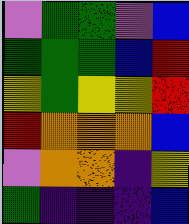[["violet", "green", "green", "violet", "blue"], ["green", "green", "green", "blue", "red"], ["yellow", "green", "yellow", "yellow", "red"], ["red", "orange", "orange", "orange", "blue"], ["violet", "orange", "orange", "indigo", "yellow"], ["green", "indigo", "indigo", "indigo", "blue"]]